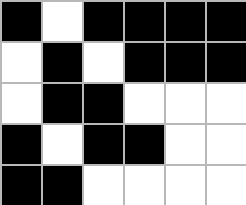[["black", "white", "black", "black", "black", "black"], ["white", "black", "white", "black", "black", "black"], ["white", "black", "black", "white", "white", "white"], ["black", "white", "black", "black", "white", "white"], ["black", "black", "white", "white", "white", "white"]]